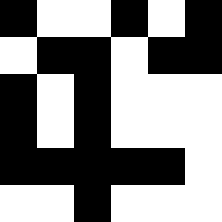[["black", "white", "white", "black", "white", "black"], ["white", "black", "black", "white", "black", "black"], ["black", "white", "black", "white", "white", "white"], ["black", "white", "black", "white", "white", "white"], ["black", "black", "black", "black", "black", "white"], ["white", "white", "black", "white", "white", "white"]]